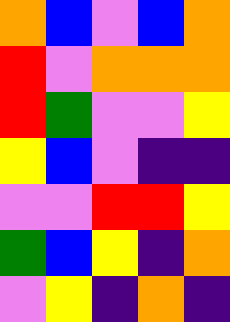[["orange", "blue", "violet", "blue", "orange"], ["red", "violet", "orange", "orange", "orange"], ["red", "green", "violet", "violet", "yellow"], ["yellow", "blue", "violet", "indigo", "indigo"], ["violet", "violet", "red", "red", "yellow"], ["green", "blue", "yellow", "indigo", "orange"], ["violet", "yellow", "indigo", "orange", "indigo"]]